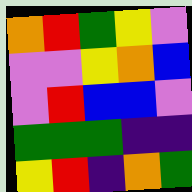[["orange", "red", "green", "yellow", "violet"], ["violet", "violet", "yellow", "orange", "blue"], ["violet", "red", "blue", "blue", "violet"], ["green", "green", "green", "indigo", "indigo"], ["yellow", "red", "indigo", "orange", "green"]]